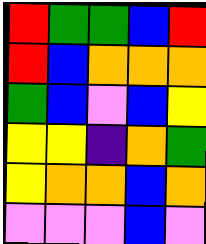[["red", "green", "green", "blue", "red"], ["red", "blue", "orange", "orange", "orange"], ["green", "blue", "violet", "blue", "yellow"], ["yellow", "yellow", "indigo", "orange", "green"], ["yellow", "orange", "orange", "blue", "orange"], ["violet", "violet", "violet", "blue", "violet"]]